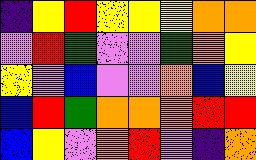[["indigo", "yellow", "red", "yellow", "yellow", "yellow", "orange", "orange"], ["violet", "red", "green", "violet", "violet", "green", "orange", "yellow"], ["yellow", "violet", "blue", "violet", "violet", "orange", "blue", "yellow"], ["blue", "red", "green", "orange", "orange", "orange", "red", "red"], ["blue", "yellow", "violet", "orange", "red", "violet", "indigo", "orange"]]